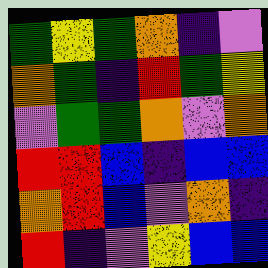[["green", "yellow", "green", "orange", "indigo", "violet"], ["orange", "green", "indigo", "red", "green", "yellow"], ["violet", "green", "green", "orange", "violet", "orange"], ["red", "red", "blue", "indigo", "blue", "blue"], ["orange", "red", "blue", "violet", "orange", "indigo"], ["red", "indigo", "violet", "yellow", "blue", "blue"]]